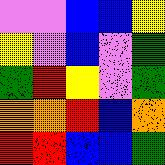[["violet", "violet", "blue", "blue", "yellow"], ["yellow", "violet", "blue", "violet", "green"], ["green", "red", "yellow", "violet", "green"], ["orange", "orange", "red", "blue", "orange"], ["red", "red", "blue", "blue", "green"]]